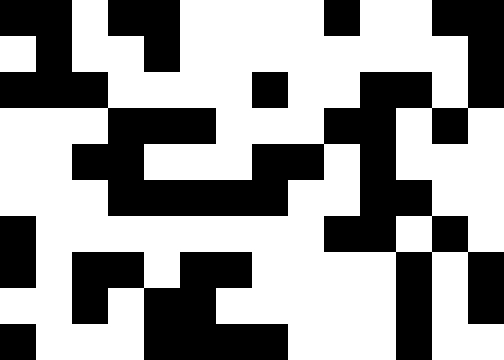[["black", "black", "white", "black", "black", "white", "white", "white", "white", "black", "white", "white", "black", "black"], ["white", "black", "white", "white", "black", "white", "white", "white", "white", "white", "white", "white", "white", "black"], ["black", "black", "black", "white", "white", "white", "white", "black", "white", "white", "black", "black", "white", "black"], ["white", "white", "white", "black", "black", "black", "white", "white", "white", "black", "black", "white", "black", "white"], ["white", "white", "black", "black", "white", "white", "white", "black", "black", "white", "black", "white", "white", "white"], ["white", "white", "white", "black", "black", "black", "black", "black", "white", "white", "black", "black", "white", "white"], ["black", "white", "white", "white", "white", "white", "white", "white", "white", "black", "black", "white", "black", "white"], ["black", "white", "black", "black", "white", "black", "black", "white", "white", "white", "white", "black", "white", "black"], ["white", "white", "black", "white", "black", "black", "white", "white", "white", "white", "white", "black", "white", "black"], ["black", "white", "white", "white", "black", "black", "black", "black", "white", "white", "white", "black", "white", "white"]]